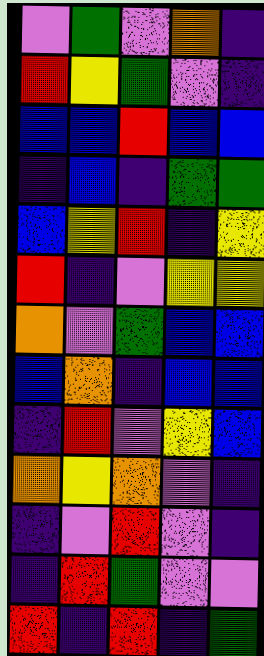[["violet", "green", "violet", "orange", "indigo"], ["red", "yellow", "green", "violet", "indigo"], ["blue", "blue", "red", "blue", "blue"], ["indigo", "blue", "indigo", "green", "green"], ["blue", "yellow", "red", "indigo", "yellow"], ["red", "indigo", "violet", "yellow", "yellow"], ["orange", "violet", "green", "blue", "blue"], ["blue", "orange", "indigo", "blue", "blue"], ["indigo", "red", "violet", "yellow", "blue"], ["orange", "yellow", "orange", "violet", "indigo"], ["indigo", "violet", "red", "violet", "indigo"], ["indigo", "red", "green", "violet", "violet"], ["red", "indigo", "red", "indigo", "green"]]